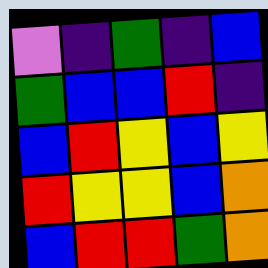[["violet", "indigo", "green", "indigo", "blue"], ["green", "blue", "blue", "red", "indigo"], ["blue", "red", "yellow", "blue", "yellow"], ["red", "yellow", "yellow", "blue", "orange"], ["blue", "red", "red", "green", "orange"]]